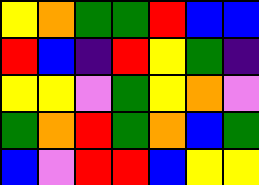[["yellow", "orange", "green", "green", "red", "blue", "blue"], ["red", "blue", "indigo", "red", "yellow", "green", "indigo"], ["yellow", "yellow", "violet", "green", "yellow", "orange", "violet"], ["green", "orange", "red", "green", "orange", "blue", "green"], ["blue", "violet", "red", "red", "blue", "yellow", "yellow"]]